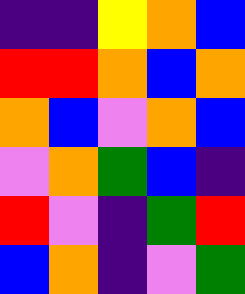[["indigo", "indigo", "yellow", "orange", "blue"], ["red", "red", "orange", "blue", "orange"], ["orange", "blue", "violet", "orange", "blue"], ["violet", "orange", "green", "blue", "indigo"], ["red", "violet", "indigo", "green", "red"], ["blue", "orange", "indigo", "violet", "green"]]